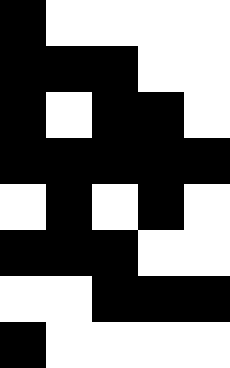[["black", "white", "white", "white", "white"], ["black", "black", "black", "white", "white"], ["black", "white", "black", "black", "white"], ["black", "black", "black", "black", "black"], ["white", "black", "white", "black", "white"], ["black", "black", "black", "white", "white"], ["white", "white", "black", "black", "black"], ["black", "white", "white", "white", "white"]]